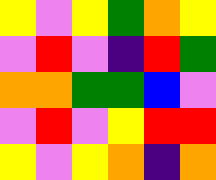[["yellow", "violet", "yellow", "green", "orange", "yellow"], ["violet", "red", "violet", "indigo", "red", "green"], ["orange", "orange", "green", "green", "blue", "violet"], ["violet", "red", "violet", "yellow", "red", "red"], ["yellow", "violet", "yellow", "orange", "indigo", "orange"]]